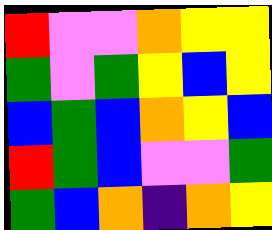[["red", "violet", "violet", "orange", "yellow", "yellow"], ["green", "violet", "green", "yellow", "blue", "yellow"], ["blue", "green", "blue", "orange", "yellow", "blue"], ["red", "green", "blue", "violet", "violet", "green"], ["green", "blue", "orange", "indigo", "orange", "yellow"]]